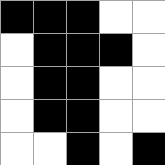[["black", "black", "black", "white", "white"], ["white", "black", "black", "black", "white"], ["white", "black", "black", "white", "white"], ["white", "black", "black", "white", "white"], ["white", "white", "black", "white", "black"]]